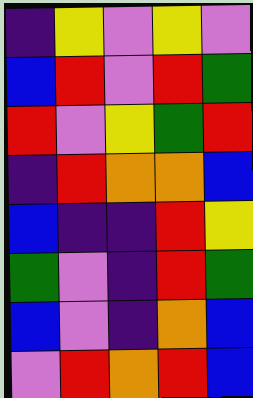[["indigo", "yellow", "violet", "yellow", "violet"], ["blue", "red", "violet", "red", "green"], ["red", "violet", "yellow", "green", "red"], ["indigo", "red", "orange", "orange", "blue"], ["blue", "indigo", "indigo", "red", "yellow"], ["green", "violet", "indigo", "red", "green"], ["blue", "violet", "indigo", "orange", "blue"], ["violet", "red", "orange", "red", "blue"]]